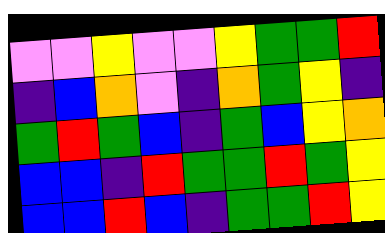[["violet", "violet", "yellow", "violet", "violet", "yellow", "green", "green", "red"], ["indigo", "blue", "orange", "violet", "indigo", "orange", "green", "yellow", "indigo"], ["green", "red", "green", "blue", "indigo", "green", "blue", "yellow", "orange"], ["blue", "blue", "indigo", "red", "green", "green", "red", "green", "yellow"], ["blue", "blue", "red", "blue", "indigo", "green", "green", "red", "yellow"]]